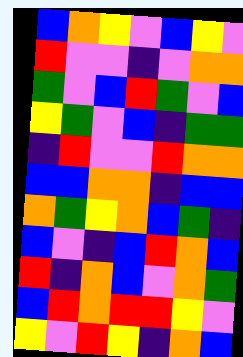[["blue", "orange", "yellow", "violet", "blue", "yellow", "violet"], ["red", "violet", "violet", "indigo", "violet", "orange", "orange"], ["green", "violet", "blue", "red", "green", "violet", "blue"], ["yellow", "green", "violet", "blue", "indigo", "green", "green"], ["indigo", "red", "violet", "violet", "red", "orange", "orange"], ["blue", "blue", "orange", "orange", "indigo", "blue", "blue"], ["orange", "green", "yellow", "orange", "blue", "green", "indigo"], ["blue", "violet", "indigo", "blue", "red", "orange", "blue"], ["red", "indigo", "orange", "blue", "violet", "orange", "green"], ["blue", "red", "orange", "red", "red", "yellow", "violet"], ["yellow", "violet", "red", "yellow", "indigo", "orange", "blue"]]